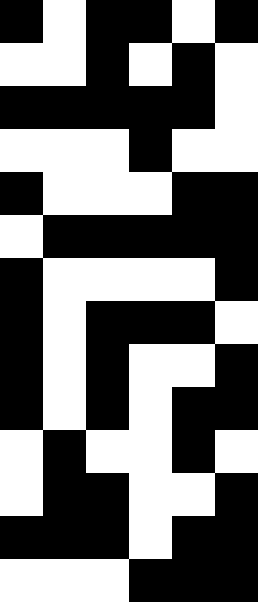[["black", "white", "black", "black", "white", "black"], ["white", "white", "black", "white", "black", "white"], ["black", "black", "black", "black", "black", "white"], ["white", "white", "white", "black", "white", "white"], ["black", "white", "white", "white", "black", "black"], ["white", "black", "black", "black", "black", "black"], ["black", "white", "white", "white", "white", "black"], ["black", "white", "black", "black", "black", "white"], ["black", "white", "black", "white", "white", "black"], ["black", "white", "black", "white", "black", "black"], ["white", "black", "white", "white", "black", "white"], ["white", "black", "black", "white", "white", "black"], ["black", "black", "black", "white", "black", "black"], ["white", "white", "white", "black", "black", "black"]]